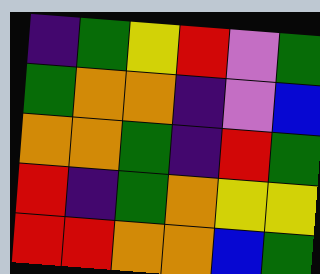[["indigo", "green", "yellow", "red", "violet", "green"], ["green", "orange", "orange", "indigo", "violet", "blue"], ["orange", "orange", "green", "indigo", "red", "green"], ["red", "indigo", "green", "orange", "yellow", "yellow"], ["red", "red", "orange", "orange", "blue", "green"]]